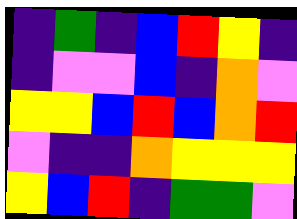[["indigo", "green", "indigo", "blue", "red", "yellow", "indigo"], ["indigo", "violet", "violet", "blue", "indigo", "orange", "violet"], ["yellow", "yellow", "blue", "red", "blue", "orange", "red"], ["violet", "indigo", "indigo", "orange", "yellow", "yellow", "yellow"], ["yellow", "blue", "red", "indigo", "green", "green", "violet"]]